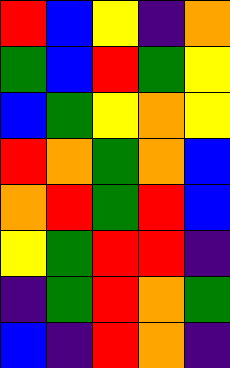[["red", "blue", "yellow", "indigo", "orange"], ["green", "blue", "red", "green", "yellow"], ["blue", "green", "yellow", "orange", "yellow"], ["red", "orange", "green", "orange", "blue"], ["orange", "red", "green", "red", "blue"], ["yellow", "green", "red", "red", "indigo"], ["indigo", "green", "red", "orange", "green"], ["blue", "indigo", "red", "orange", "indigo"]]